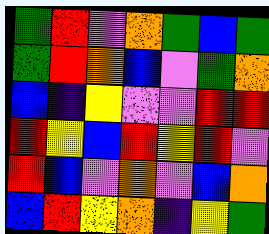[["green", "red", "violet", "orange", "green", "blue", "green"], ["green", "red", "orange", "blue", "violet", "green", "orange"], ["blue", "indigo", "yellow", "violet", "violet", "red", "red"], ["red", "yellow", "blue", "red", "yellow", "red", "violet"], ["red", "blue", "violet", "orange", "violet", "blue", "orange"], ["blue", "red", "yellow", "orange", "indigo", "yellow", "green"]]